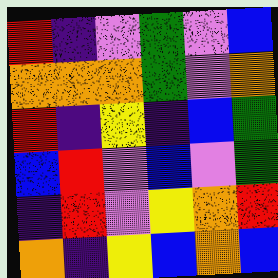[["red", "indigo", "violet", "green", "violet", "blue"], ["orange", "orange", "orange", "green", "violet", "orange"], ["red", "indigo", "yellow", "indigo", "blue", "green"], ["blue", "red", "violet", "blue", "violet", "green"], ["indigo", "red", "violet", "yellow", "orange", "red"], ["orange", "indigo", "yellow", "blue", "orange", "blue"]]